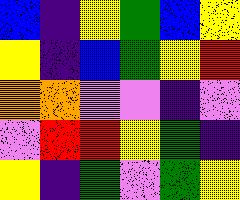[["blue", "indigo", "yellow", "green", "blue", "yellow"], ["yellow", "indigo", "blue", "green", "yellow", "red"], ["orange", "orange", "violet", "violet", "indigo", "violet"], ["violet", "red", "red", "yellow", "green", "indigo"], ["yellow", "indigo", "green", "violet", "green", "yellow"]]